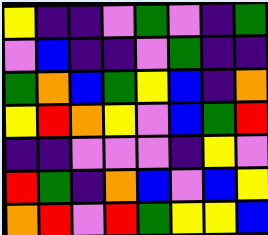[["yellow", "indigo", "indigo", "violet", "green", "violet", "indigo", "green"], ["violet", "blue", "indigo", "indigo", "violet", "green", "indigo", "indigo"], ["green", "orange", "blue", "green", "yellow", "blue", "indigo", "orange"], ["yellow", "red", "orange", "yellow", "violet", "blue", "green", "red"], ["indigo", "indigo", "violet", "violet", "violet", "indigo", "yellow", "violet"], ["red", "green", "indigo", "orange", "blue", "violet", "blue", "yellow"], ["orange", "red", "violet", "red", "green", "yellow", "yellow", "blue"]]